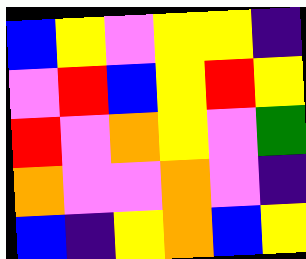[["blue", "yellow", "violet", "yellow", "yellow", "indigo"], ["violet", "red", "blue", "yellow", "red", "yellow"], ["red", "violet", "orange", "yellow", "violet", "green"], ["orange", "violet", "violet", "orange", "violet", "indigo"], ["blue", "indigo", "yellow", "orange", "blue", "yellow"]]